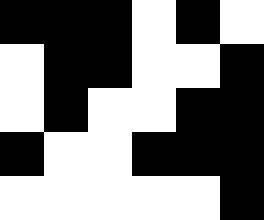[["black", "black", "black", "white", "black", "white"], ["white", "black", "black", "white", "white", "black"], ["white", "black", "white", "white", "black", "black"], ["black", "white", "white", "black", "black", "black"], ["white", "white", "white", "white", "white", "black"]]